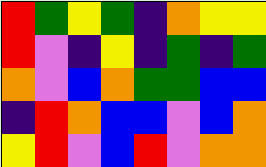[["red", "green", "yellow", "green", "indigo", "orange", "yellow", "yellow"], ["red", "violet", "indigo", "yellow", "indigo", "green", "indigo", "green"], ["orange", "violet", "blue", "orange", "green", "green", "blue", "blue"], ["indigo", "red", "orange", "blue", "blue", "violet", "blue", "orange"], ["yellow", "red", "violet", "blue", "red", "violet", "orange", "orange"]]